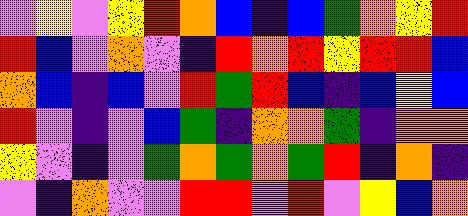[["violet", "yellow", "violet", "yellow", "red", "orange", "blue", "indigo", "blue", "green", "orange", "yellow", "red"], ["red", "blue", "violet", "orange", "violet", "indigo", "red", "orange", "red", "yellow", "red", "red", "blue"], ["orange", "blue", "indigo", "blue", "violet", "red", "green", "red", "blue", "indigo", "blue", "yellow", "blue"], ["red", "violet", "indigo", "violet", "blue", "green", "indigo", "orange", "orange", "green", "indigo", "orange", "orange"], ["yellow", "violet", "indigo", "violet", "green", "orange", "green", "orange", "green", "red", "indigo", "orange", "indigo"], ["violet", "indigo", "orange", "violet", "violet", "red", "red", "violet", "red", "violet", "yellow", "blue", "orange"]]